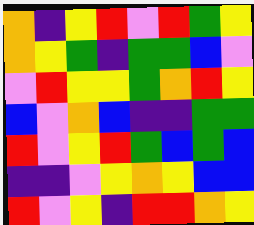[["orange", "indigo", "yellow", "red", "violet", "red", "green", "yellow"], ["orange", "yellow", "green", "indigo", "green", "green", "blue", "violet"], ["violet", "red", "yellow", "yellow", "green", "orange", "red", "yellow"], ["blue", "violet", "orange", "blue", "indigo", "indigo", "green", "green"], ["red", "violet", "yellow", "red", "green", "blue", "green", "blue"], ["indigo", "indigo", "violet", "yellow", "orange", "yellow", "blue", "blue"], ["red", "violet", "yellow", "indigo", "red", "red", "orange", "yellow"]]